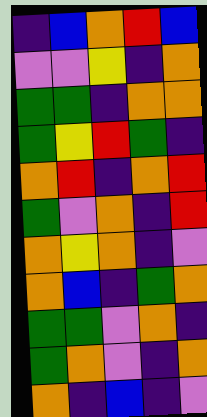[["indigo", "blue", "orange", "red", "blue"], ["violet", "violet", "yellow", "indigo", "orange"], ["green", "green", "indigo", "orange", "orange"], ["green", "yellow", "red", "green", "indigo"], ["orange", "red", "indigo", "orange", "red"], ["green", "violet", "orange", "indigo", "red"], ["orange", "yellow", "orange", "indigo", "violet"], ["orange", "blue", "indigo", "green", "orange"], ["green", "green", "violet", "orange", "indigo"], ["green", "orange", "violet", "indigo", "orange"], ["orange", "indigo", "blue", "indigo", "violet"]]